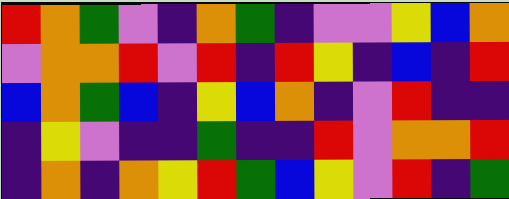[["red", "orange", "green", "violet", "indigo", "orange", "green", "indigo", "violet", "violet", "yellow", "blue", "orange"], ["violet", "orange", "orange", "red", "violet", "red", "indigo", "red", "yellow", "indigo", "blue", "indigo", "red"], ["blue", "orange", "green", "blue", "indigo", "yellow", "blue", "orange", "indigo", "violet", "red", "indigo", "indigo"], ["indigo", "yellow", "violet", "indigo", "indigo", "green", "indigo", "indigo", "red", "violet", "orange", "orange", "red"], ["indigo", "orange", "indigo", "orange", "yellow", "red", "green", "blue", "yellow", "violet", "red", "indigo", "green"]]